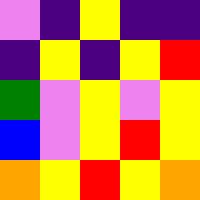[["violet", "indigo", "yellow", "indigo", "indigo"], ["indigo", "yellow", "indigo", "yellow", "red"], ["green", "violet", "yellow", "violet", "yellow"], ["blue", "violet", "yellow", "red", "yellow"], ["orange", "yellow", "red", "yellow", "orange"]]